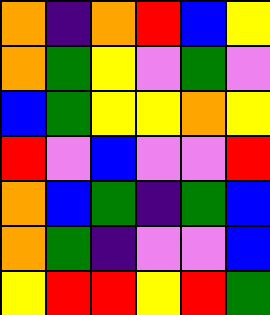[["orange", "indigo", "orange", "red", "blue", "yellow"], ["orange", "green", "yellow", "violet", "green", "violet"], ["blue", "green", "yellow", "yellow", "orange", "yellow"], ["red", "violet", "blue", "violet", "violet", "red"], ["orange", "blue", "green", "indigo", "green", "blue"], ["orange", "green", "indigo", "violet", "violet", "blue"], ["yellow", "red", "red", "yellow", "red", "green"]]